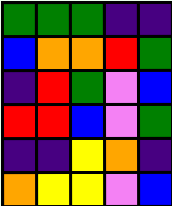[["green", "green", "green", "indigo", "indigo"], ["blue", "orange", "orange", "red", "green"], ["indigo", "red", "green", "violet", "blue"], ["red", "red", "blue", "violet", "green"], ["indigo", "indigo", "yellow", "orange", "indigo"], ["orange", "yellow", "yellow", "violet", "blue"]]